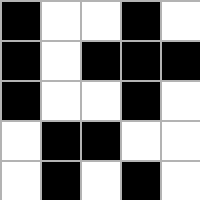[["black", "white", "white", "black", "white"], ["black", "white", "black", "black", "black"], ["black", "white", "white", "black", "white"], ["white", "black", "black", "white", "white"], ["white", "black", "white", "black", "white"]]